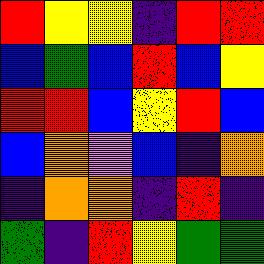[["red", "yellow", "yellow", "indigo", "red", "red"], ["blue", "green", "blue", "red", "blue", "yellow"], ["red", "red", "blue", "yellow", "red", "blue"], ["blue", "orange", "violet", "blue", "indigo", "orange"], ["indigo", "orange", "orange", "indigo", "red", "indigo"], ["green", "indigo", "red", "yellow", "green", "green"]]